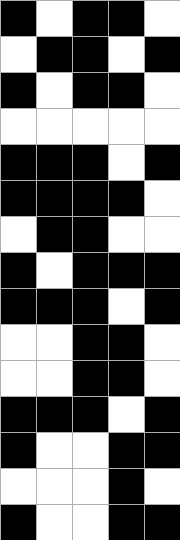[["black", "white", "black", "black", "white"], ["white", "black", "black", "white", "black"], ["black", "white", "black", "black", "white"], ["white", "white", "white", "white", "white"], ["black", "black", "black", "white", "black"], ["black", "black", "black", "black", "white"], ["white", "black", "black", "white", "white"], ["black", "white", "black", "black", "black"], ["black", "black", "black", "white", "black"], ["white", "white", "black", "black", "white"], ["white", "white", "black", "black", "white"], ["black", "black", "black", "white", "black"], ["black", "white", "white", "black", "black"], ["white", "white", "white", "black", "white"], ["black", "white", "white", "black", "black"]]